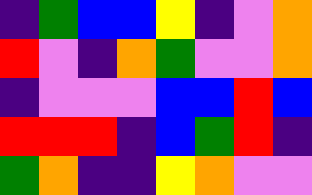[["indigo", "green", "blue", "blue", "yellow", "indigo", "violet", "orange"], ["red", "violet", "indigo", "orange", "green", "violet", "violet", "orange"], ["indigo", "violet", "violet", "violet", "blue", "blue", "red", "blue"], ["red", "red", "red", "indigo", "blue", "green", "red", "indigo"], ["green", "orange", "indigo", "indigo", "yellow", "orange", "violet", "violet"]]